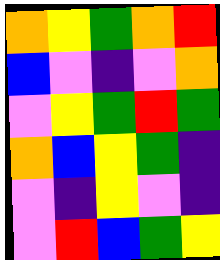[["orange", "yellow", "green", "orange", "red"], ["blue", "violet", "indigo", "violet", "orange"], ["violet", "yellow", "green", "red", "green"], ["orange", "blue", "yellow", "green", "indigo"], ["violet", "indigo", "yellow", "violet", "indigo"], ["violet", "red", "blue", "green", "yellow"]]